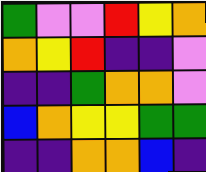[["green", "violet", "violet", "red", "yellow", "orange"], ["orange", "yellow", "red", "indigo", "indigo", "violet"], ["indigo", "indigo", "green", "orange", "orange", "violet"], ["blue", "orange", "yellow", "yellow", "green", "green"], ["indigo", "indigo", "orange", "orange", "blue", "indigo"]]